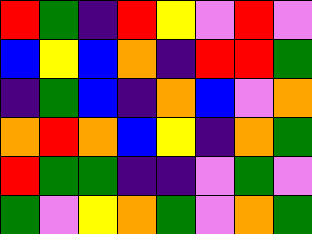[["red", "green", "indigo", "red", "yellow", "violet", "red", "violet"], ["blue", "yellow", "blue", "orange", "indigo", "red", "red", "green"], ["indigo", "green", "blue", "indigo", "orange", "blue", "violet", "orange"], ["orange", "red", "orange", "blue", "yellow", "indigo", "orange", "green"], ["red", "green", "green", "indigo", "indigo", "violet", "green", "violet"], ["green", "violet", "yellow", "orange", "green", "violet", "orange", "green"]]